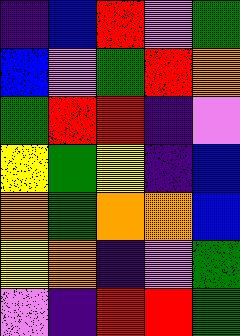[["indigo", "blue", "red", "violet", "green"], ["blue", "violet", "green", "red", "orange"], ["green", "red", "red", "indigo", "violet"], ["yellow", "green", "yellow", "indigo", "blue"], ["orange", "green", "orange", "orange", "blue"], ["yellow", "orange", "indigo", "violet", "green"], ["violet", "indigo", "red", "red", "green"]]